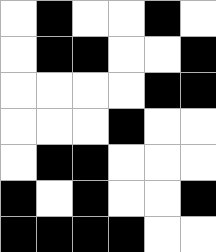[["white", "black", "white", "white", "black", "white"], ["white", "black", "black", "white", "white", "black"], ["white", "white", "white", "white", "black", "black"], ["white", "white", "white", "black", "white", "white"], ["white", "black", "black", "white", "white", "white"], ["black", "white", "black", "white", "white", "black"], ["black", "black", "black", "black", "white", "white"]]